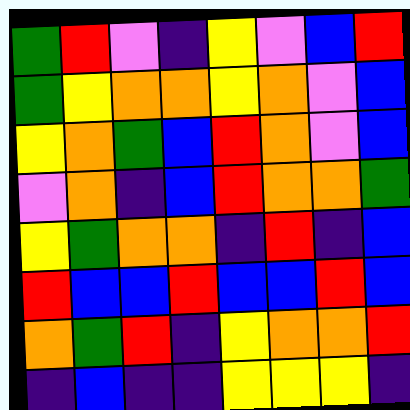[["green", "red", "violet", "indigo", "yellow", "violet", "blue", "red"], ["green", "yellow", "orange", "orange", "yellow", "orange", "violet", "blue"], ["yellow", "orange", "green", "blue", "red", "orange", "violet", "blue"], ["violet", "orange", "indigo", "blue", "red", "orange", "orange", "green"], ["yellow", "green", "orange", "orange", "indigo", "red", "indigo", "blue"], ["red", "blue", "blue", "red", "blue", "blue", "red", "blue"], ["orange", "green", "red", "indigo", "yellow", "orange", "orange", "red"], ["indigo", "blue", "indigo", "indigo", "yellow", "yellow", "yellow", "indigo"]]